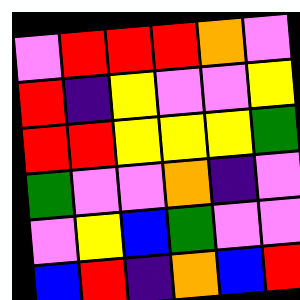[["violet", "red", "red", "red", "orange", "violet"], ["red", "indigo", "yellow", "violet", "violet", "yellow"], ["red", "red", "yellow", "yellow", "yellow", "green"], ["green", "violet", "violet", "orange", "indigo", "violet"], ["violet", "yellow", "blue", "green", "violet", "violet"], ["blue", "red", "indigo", "orange", "blue", "red"]]